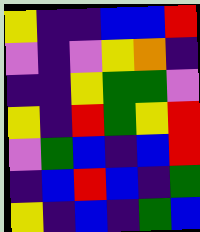[["yellow", "indigo", "indigo", "blue", "blue", "red"], ["violet", "indigo", "violet", "yellow", "orange", "indigo"], ["indigo", "indigo", "yellow", "green", "green", "violet"], ["yellow", "indigo", "red", "green", "yellow", "red"], ["violet", "green", "blue", "indigo", "blue", "red"], ["indigo", "blue", "red", "blue", "indigo", "green"], ["yellow", "indigo", "blue", "indigo", "green", "blue"]]